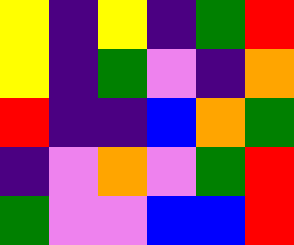[["yellow", "indigo", "yellow", "indigo", "green", "red"], ["yellow", "indigo", "green", "violet", "indigo", "orange"], ["red", "indigo", "indigo", "blue", "orange", "green"], ["indigo", "violet", "orange", "violet", "green", "red"], ["green", "violet", "violet", "blue", "blue", "red"]]